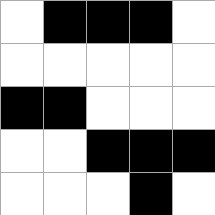[["white", "black", "black", "black", "white"], ["white", "white", "white", "white", "white"], ["black", "black", "white", "white", "white"], ["white", "white", "black", "black", "black"], ["white", "white", "white", "black", "white"]]